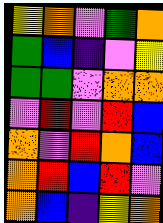[["yellow", "orange", "violet", "green", "orange"], ["green", "blue", "indigo", "violet", "yellow"], ["green", "green", "violet", "orange", "orange"], ["violet", "red", "violet", "red", "blue"], ["orange", "violet", "red", "orange", "blue"], ["orange", "red", "blue", "red", "violet"], ["orange", "blue", "indigo", "yellow", "orange"]]